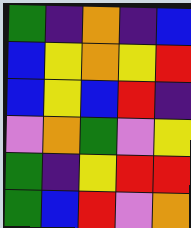[["green", "indigo", "orange", "indigo", "blue"], ["blue", "yellow", "orange", "yellow", "red"], ["blue", "yellow", "blue", "red", "indigo"], ["violet", "orange", "green", "violet", "yellow"], ["green", "indigo", "yellow", "red", "red"], ["green", "blue", "red", "violet", "orange"]]